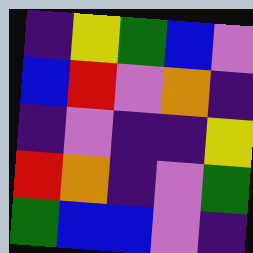[["indigo", "yellow", "green", "blue", "violet"], ["blue", "red", "violet", "orange", "indigo"], ["indigo", "violet", "indigo", "indigo", "yellow"], ["red", "orange", "indigo", "violet", "green"], ["green", "blue", "blue", "violet", "indigo"]]